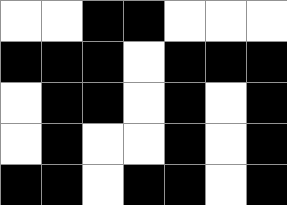[["white", "white", "black", "black", "white", "white", "white"], ["black", "black", "black", "white", "black", "black", "black"], ["white", "black", "black", "white", "black", "white", "black"], ["white", "black", "white", "white", "black", "white", "black"], ["black", "black", "white", "black", "black", "white", "black"]]